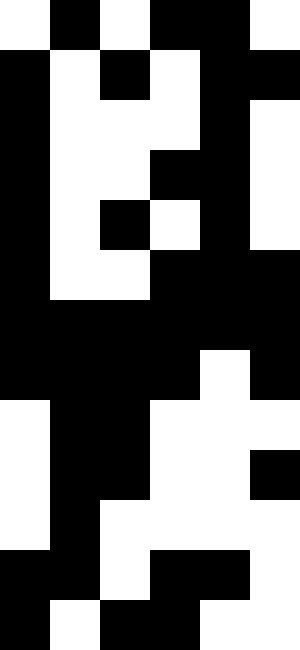[["white", "black", "white", "black", "black", "white"], ["black", "white", "black", "white", "black", "black"], ["black", "white", "white", "white", "black", "white"], ["black", "white", "white", "black", "black", "white"], ["black", "white", "black", "white", "black", "white"], ["black", "white", "white", "black", "black", "black"], ["black", "black", "black", "black", "black", "black"], ["black", "black", "black", "black", "white", "black"], ["white", "black", "black", "white", "white", "white"], ["white", "black", "black", "white", "white", "black"], ["white", "black", "white", "white", "white", "white"], ["black", "black", "white", "black", "black", "white"], ["black", "white", "black", "black", "white", "white"]]